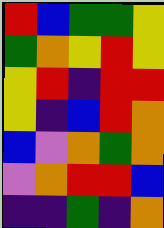[["red", "blue", "green", "green", "yellow"], ["green", "orange", "yellow", "red", "yellow"], ["yellow", "red", "indigo", "red", "red"], ["yellow", "indigo", "blue", "red", "orange"], ["blue", "violet", "orange", "green", "orange"], ["violet", "orange", "red", "red", "blue"], ["indigo", "indigo", "green", "indigo", "orange"]]